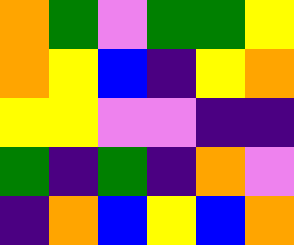[["orange", "green", "violet", "green", "green", "yellow"], ["orange", "yellow", "blue", "indigo", "yellow", "orange"], ["yellow", "yellow", "violet", "violet", "indigo", "indigo"], ["green", "indigo", "green", "indigo", "orange", "violet"], ["indigo", "orange", "blue", "yellow", "blue", "orange"]]